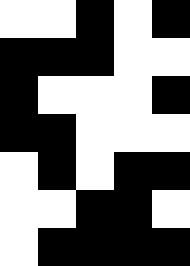[["white", "white", "black", "white", "black"], ["black", "black", "black", "white", "white"], ["black", "white", "white", "white", "black"], ["black", "black", "white", "white", "white"], ["white", "black", "white", "black", "black"], ["white", "white", "black", "black", "white"], ["white", "black", "black", "black", "black"]]